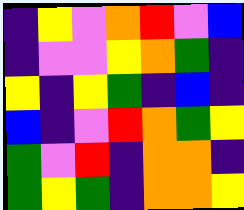[["indigo", "yellow", "violet", "orange", "red", "violet", "blue"], ["indigo", "violet", "violet", "yellow", "orange", "green", "indigo"], ["yellow", "indigo", "yellow", "green", "indigo", "blue", "indigo"], ["blue", "indigo", "violet", "red", "orange", "green", "yellow"], ["green", "violet", "red", "indigo", "orange", "orange", "indigo"], ["green", "yellow", "green", "indigo", "orange", "orange", "yellow"]]